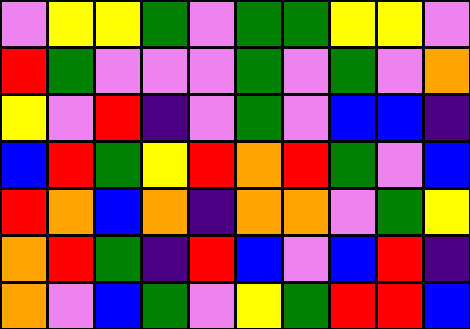[["violet", "yellow", "yellow", "green", "violet", "green", "green", "yellow", "yellow", "violet"], ["red", "green", "violet", "violet", "violet", "green", "violet", "green", "violet", "orange"], ["yellow", "violet", "red", "indigo", "violet", "green", "violet", "blue", "blue", "indigo"], ["blue", "red", "green", "yellow", "red", "orange", "red", "green", "violet", "blue"], ["red", "orange", "blue", "orange", "indigo", "orange", "orange", "violet", "green", "yellow"], ["orange", "red", "green", "indigo", "red", "blue", "violet", "blue", "red", "indigo"], ["orange", "violet", "blue", "green", "violet", "yellow", "green", "red", "red", "blue"]]